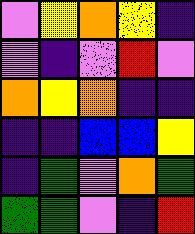[["violet", "yellow", "orange", "yellow", "indigo"], ["violet", "indigo", "violet", "red", "violet"], ["orange", "yellow", "orange", "indigo", "indigo"], ["indigo", "indigo", "blue", "blue", "yellow"], ["indigo", "green", "violet", "orange", "green"], ["green", "green", "violet", "indigo", "red"]]